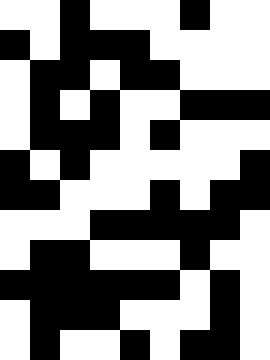[["white", "white", "black", "white", "white", "white", "black", "white", "white"], ["black", "white", "black", "black", "black", "white", "white", "white", "white"], ["white", "black", "black", "white", "black", "black", "white", "white", "white"], ["white", "black", "white", "black", "white", "white", "black", "black", "black"], ["white", "black", "black", "black", "white", "black", "white", "white", "white"], ["black", "white", "black", "white", "white", "white", "white", "white", "black"], ["black", "black", "white", "white", "white", "black", "white", "black", "black"], ["white", "white", "white", "black", "black", "black", "black", "black", "white"], ["white", "black", "black", "white", "white", "white", "black", "white", "white"], ["black", "black", "black", "black", "black", "black", "white", "black", "white"], ["white", "black", "black", "black", "white", "white", "white", "black", "white"], ["white", "black", "white", "white", "black", "white", "black", "black", "white"]]